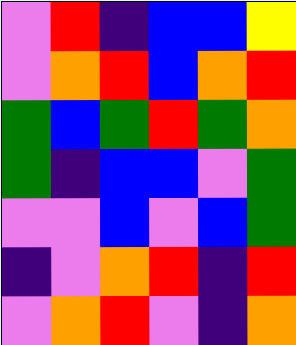[["violet", "red", "indigo", "blue", "blue", "yellow"], ["violet", "orange", "red", "blue", "orange", "red"], ["green", "blue", "green", "red", "green", "orange"], ["green", "indigo", "blue", "blue", "violet", "green"], ["violet", "violet", "blue", "violet", "blue", "green"], ["indigo", "violet", "orange", "red", "indigo", "red"], ["violet", "orange", "red", "violet", "indigo", "orange"]]